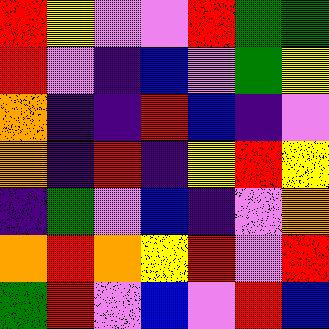[["red", "yellow", "violet", "violet", "red", "green", "green"], ["red", "violet", "indigo", "blue", "violet", "green", "yellow"], ["orange", "indigo", "indigo", "red", "blue", "indigo", "violet"], ["orange", "indigo", "red", "indigo", "yellow", "red", "yellow"], ["indigo", "green", "violet", "blue", "indigo", "violet", "orange"], ["orange", "red", "orange", "yellow", "red", "violet", "red"], ["green", "red", "violet", "blue", "violet", "red", "blue"]]